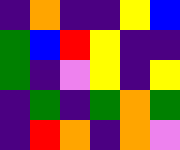[["indigo", "orange", "indigo", "indigo", "yellow", "blue"], ["green", "blue", "red", "yellow", "indigo", "indigo"], ["green", "indigo", "violet", "yellow", "indigo", "yellow"], ["indigo", "green", "indigo", "green", "orange", "green"], ["indigo", "red", "orange", "indigo", "orange", "violet"]]